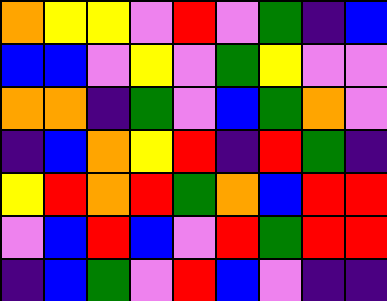[["orange", "yellow", "yellow", "violet", "red", "violet", "green", "indigo", "blue"], ["blue", "blue", "violet", "yellow", "violet", "green", "yellow", "violet", "violet"], ["orange", "orange", "indigo", "green", "violet", "blue", "green", "orange", "violet"], ["indigo", "blue", "orange", "yellow", "red", "indigo", "red", "green", "indigo"], ["yellow", "red", "orange", "red", "green", "orange", "blue", "red", "red"], ["violet", "blue", "red", "blue", "violet", "red", "green", "red", "red"], ["indigo", "blue", "green", "violet", "red", "blue", "violet", "indigo", "indigo"]]